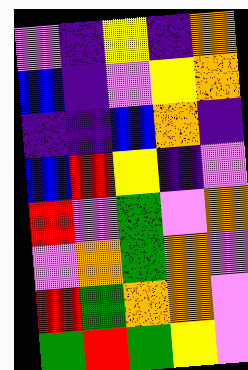[["violet", "indigo", "yellow", "indigo", "orange"], ["blue", "indigo", "violet", "yellow", "orange"], ["indigo", "indigo", "blue", "orange", "indigo"], ["blue", "red", "yellow", "indigo", "violet"], ["red", "violet", "green", "violet", "orange"], ["violet", "orange", "green", "orange", "violet"], ["red", "green", "orange", "orange", "violet"], ["green", "red", "green", "yellow", "violet"]]